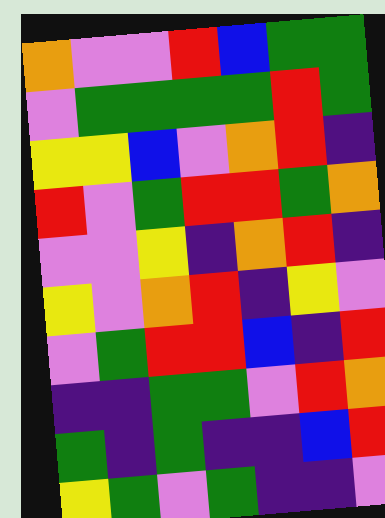[["orange", "violet", "violet", "red", "blue", "green", "green"], ["violet", "green", "green", "green", "green", "red", "green"], ["yellow", "yellow", "blue", "violet", "orange", "red", "indigo"], ["red", "violet", "green", "red", "red", "green", "orange"], ["violet", "violet", "yellow", "indigo", "orange", "red", "indigo"], ["yellow", "violet", "orange", "red", "indigo", "yellow", "violet"], ["violet", "green", "red", "red", "blue", "indigo", "red"], ["indigo", "indigo", "green", "green", "violet", "red", "orange"], ["green", "indigo", "green", "indigo", "indigo", "blue", "red"], ["yellow", "green", "violet", "green", "indigo", "indigo", "violet"]]